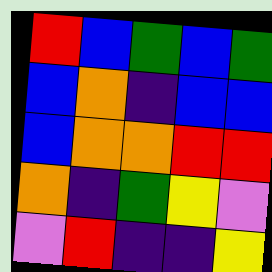[["red", "blue", "green", "blue", "green"], ["blue", "orange", "indigo", "blue", "blue"], ["blue", "orange", "orange", "red", "red"], ["orange", "indigo", "green", "yellow", "violet"], ["violet", "red", "indigo", "indigo", "yellow"]]